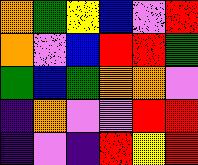[["orange", "green", "yellow", "blue", "violet", "red"], ["orange", "violet", "blue", "red", "red", "green"], ["green", "blue", "green", "orange", "orange", "violet"], ["indigo", "orange", "violet", "violet", "red", "red"], ["indigo", "violet", "indigo", "red", "yellow", "red"]]